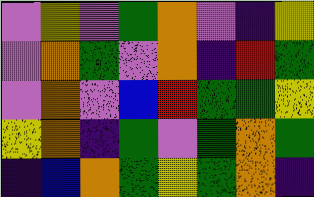[["violet", "yellow", "violet", "green", "orange", "violet", "indigo", "yellow"], ["violet", "orange", "green", "violet", "orange", "indigo", "red", "green"], ["violet", "orange", "violet", "blue", "red", "green", "green", "yellow"], ["yellow", "orange", "indigo", "green", "violet", "green", "orange", "green"], ["indigo", "blue", "orange", "green", "yellow", "green", "orange", "indigo"]]